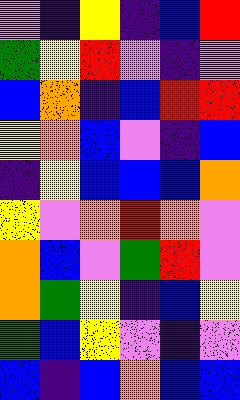[["violet", "indigo", "yellow", "indigo", "blue", "red"], ["green", "yellow", "red", "violet", "indigo", "violet"], ["blue", "orange", "indigo", "blue", "red", "red"], ["yellow", "orange", "blue", "violet", "indigo", "blue"], ["indigo", "yellow", "blue", "blue", "blue", "orange"], ["yellow", "violet", "orange", "red", "orange", "violet"], ["orange", "blue", "violet", "green", "red", "violet"], ["orange", "green", "yellow", "indigo", "blue", "yellow"], ["green", "blue", "yellow", "violet", "indigo", "violet"], ["blue", "indigo", "blue", "orange", "blue", "blue"]]